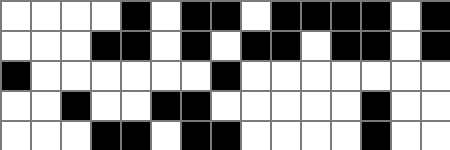[["white", "white", "white", "white", "black", "white", "black", "black", "white", "black", "black", "black", "black", "white", "black"], ["white", "white", "white", "black", "black", "white", "black", "white", "black", "black", "white", "black", "black", "white", "black"], ["black", "white", "white", "white", "white", "white", "white", "black", "white", "white", "white", "white", "white", "white", "white"], ["white", "white", "black", "white", "white", "black", "black", "white", "white", "white", "white", "white", "black", "white", "white"], ["white", "white", "white", "black", "black", "white", "black", "black", "white", "white", "white", "white", "black", "white", "white"]]